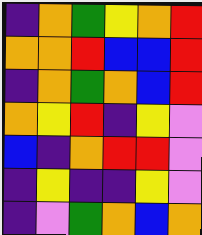[["indigo", "orange", "green", "yellow", "orange", "red"], ["orange", "orange", "red", "blue", "blue", "red"], ["indigo", "orange", "green", "orange", "blue", "red"], ["orange", "yellow", "red", "indigo", "yellow", "violet"], ["blue", "indigo", "orange", "red", "red", "violet"], ["indigo", "yellow", "indigo", "indigo", "yellow", "violet"], ["indigo", "violet", "green", "orange", "blue", "orange"]]